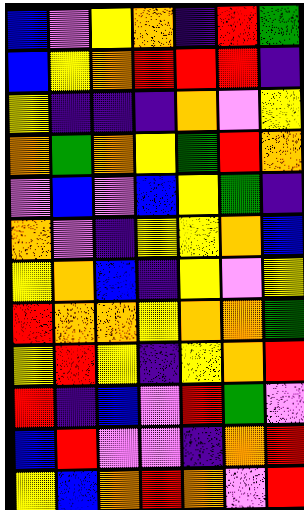[["blue", "violet", "yellow", "orange", "indigo", "red", "green"], ["blue", "yellow", "orange", "red", "red", "red", "indigo"], ["yellow", "indigo", "indigo", "indigo", "orange", "violet", "yellow"], ["orange", "green", "orange", "yellow", "green", "red", "orange"], ["violet", "blue", "violet", "blue", "yellow", "green", "indigo"], ["orange", "violet", "indigo", "yellow", "yellow", "orange", "blue"], ["yellow", "orange", "blue", "indigo", "yellow", "violet", "yellow"], ["red", "orange", "orange", "yellow", "orange", "orange", "green"], ["yellow", "red", "yellow", "indigo", "yellow", "orange", "red"], ["red", "indigo", "blue", "violet", "red", "green", "violet"], ["blue", "red", "violet", "violet", "indigo", "orange", "red"], ["yellow", "blue", "orange", "red", "orange", "violet", "red"]]